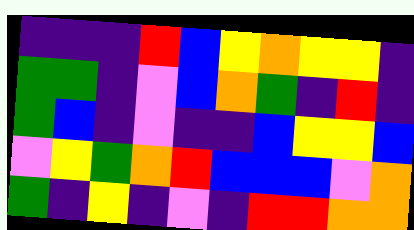[["indigo", "indigo", "indigo", "red", "blue", "yellow", "orange", "yellow", "yellow", "indigo"], ["green", "green", "indigo", "violet", "blue", "orange", "green", "indigo", "red", "indigo"], ["green", "blue", "indigo", "violet", "indigo", "indigo", "blue", "yellow", "yellow", "blue"], ["violet", "yellow", "green", "orange", "red", "blue", "blue", "blue", "violet", "orange"], ["green", "indigo", "yellow", "indigo", "violet", "indigo", "red", "red", "orange", "orange"]]